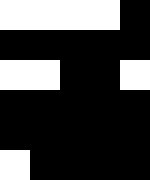[["white", "white", "white", "white", "black"], ["black", "black", "black", "black", "black"], ["white", "white", "black", "black", "white"], ["black", "black", "black", "black", "black"], ["black", "black", "black", "black", "black"], ["white", "black", "black", "black", "black"]]